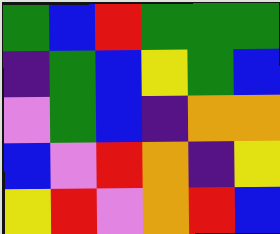[["green", "blue", "red", "green", "green", "green"], ["indigo", "green", "blue", "yellow", "green", "blue"], ["violet", "green", "blue", "indigo", "orange", "orange"], ["blue", "violet", "red", "orange", "indigo", "yellow"], ["yellow", "red", "violet", "orange", "red", "blue"]]